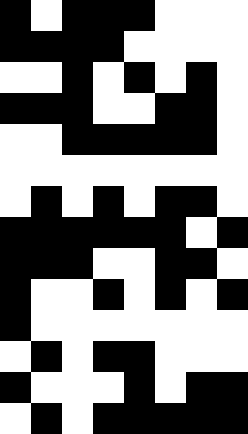[["black", "white", "black", "black", "black", "white", "white", "white"], ["black", "black", "black", "black", "white", "white", "white", "white"], ["white", "white", "black", "white", "black", "white", "black", "white"], ["black", "black", "black", "white", "white", "black", "black", "white"], ["white", "white", "black", "black", "black", "black", "black", "white"], ["white", "white", "white", "white", "white", "white", "white", "white"], ["white", "black", "white", "black", "white", "black", "black", "white"], ["black", "black", "black", "black", "black", "black", "white", "black"], ["black", "black", "black", "white", "white", "black", "black", "white"], ["black", "white", "white", "black", "white", "black", "white", "black"], ["black", "white", "white", "white", "white", "white", "white", "white"], ["white", "black", "white", "black", "black", "white", "white", "white"], ["black", "white", "white", "white", "black", "white", "black", "black"], ["white", "black", "white", "black", "black", "black", "black", "black"]]